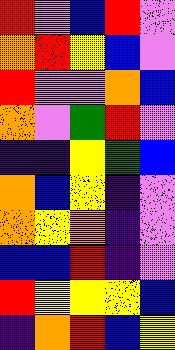[["red", "violet", "blue", "red", "violet"], ["orange", "red", "yellow", "blue", "violet"], ["red", "violet", "violet", "orange", "blue"], ["orange", "violet", "green", "red", "violet"], ["indigo", "indigo", "yellow", "green", "blue"], ["orange", "blue", "yellow", "indigo", "violet"], ["orange", "yellow", "orange", "indigo", "violet"], ["blue", "blue", "red", "indigo", "violet"], ["red", "yellow", "yellow", "yellow", "blue"], ["indigo", "orange", "red", "blue", "yellow"]]